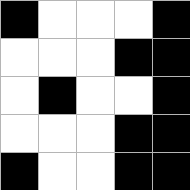[["black", "white", "white", "white", "black"], ["white", "white", "white", "black", "black"], ["white", "black", "white", "white", "black"], ["white", "white", "white", "black", "black"], ["black", "white", "white", "black", "black"]]